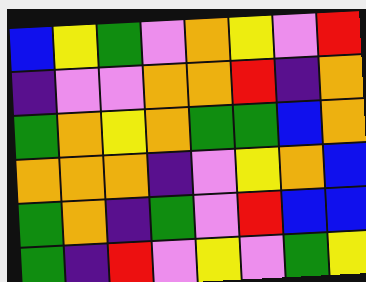[["blue", "yellow", "green", "violet", "orange", "yellow", "violet", "red"], ["indigo", "violet", "violet", "orange", "orange", "red", "indigo", "orange"], ["green", "orange", "yellow", "orange", "green", "green", "blue", "orange"], ["orange", "orange", "orange", "indigo", "violet", "yellow", "orange", "blue"], ["green", "orange", "indigo", "green", "violet", "red", "blue", "blue"], ["green", "indigo", "red", "violet", "yellow", "violet", "green", "yellow"]]